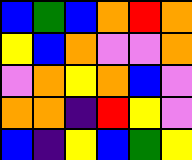[["blue", "green", "blue", "orange", "red", "orange"], ["yellow", "blue", "orange", "violet", "violet", "orange"], ["violet", "orange", "yellow", "orange", "blue", "violet"], ["orange", "orange", "indigo", "red", "yellow", "violet"], ["blue", "indigo", "yellow", "blue", "green", "yellow"]]